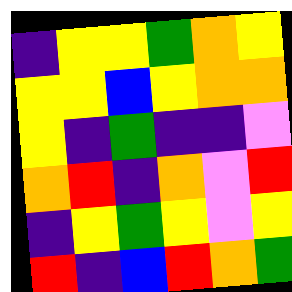[["indigo", "yellow", "yellow", "green", "orange", "yellow"], ["yellow", "yellow", "blue", "yellow", "orange", "orange"], ["yellow", "indigo", "green", "indigo", "indigo", "violet"], ["orange", "red", "indigo", "orange", "violet", "red"], ["indigo", "yellow", "green", "yellow", "violet", "yellow"], ["red", "indigo", "blue", "red", "orange", "green"]]